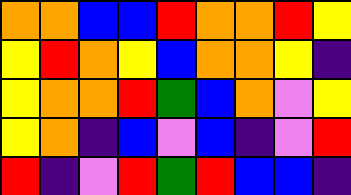[["orange", "orange", "blue", "blue", "red", "orange", "orange", "red", "yellow"], ["yellow", "red", "orange", "yellow", "blue", "orange", "orange", "yellow", "indigo"], ["yellow", "orange", "orange", "red", "green", "blue", "orange", "violet", "yellow"], ["yellow", "orange", "indigo", "blue", "violet", "blue", "indigo", "violet", "red"], ["red", "indigo", "violet", "red", "green", "red", "blue", "blue", "indigo"]]